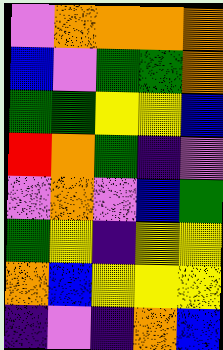[["violet", "orange", "orange", "orange", "orange"], ["blue", "violet", "green", "green", "orange"], ["green", "green", "yellow", "yellow", "blue"], ["red", "orange", "green", "indigo", "violet"], ["violet", "orange", "violet", "blue", "green"], ["green", "yellow", "indigo", "yellow", "yellow"], ["orange", "blue", "yellow", "yellow", "yellow"], ["indigo", "violet", "indigo", "orange", "blue"]]